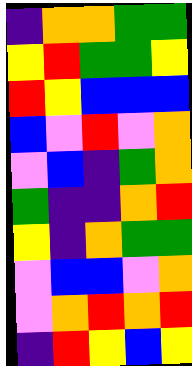[["indigo", "orange", "orange", "green", "green"], ["yellow", "red", "green", "green", "yellow"], ["red", "yellow", "blue", "blue", "blue"], ["blue", "violet", "red", "violet", "orange"], ["violet", "blue", "indigo", "green", "orange"], ["green", "indigo", "indigo", "orange", "red"], ["yellow", "indigo", "orange", "green", "green"], ["violet", "blue", "blue", "violet", "orange"], ["violet", "orange", "red", "orange", "red"], ["indigo", "red", "yellow", "blue", "yellow"]]